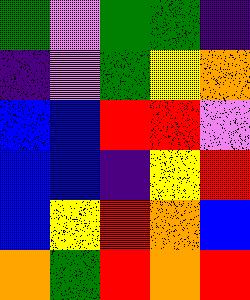[["green", "violet", "green", "green", "indigo"], ["indigo", "violet", "green", "yellow", "orange"], ["blue", "blue", "red", "red", "violet"], ["blue", "blue", "indigo", "yellow", "red"], ["blue", "yellow", "red", "orange", "blue"], ["orange", "green", "red", "orange", "red"]]